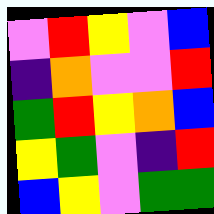[["violet", "red", "yellow", "violet", "blue"], ["indigo", "orange", "violet", "violet", "red"], ["green", "red", "yellow", "orange", "blue"], ["yellow", "green", "violet", "indigo", "red"], ["blue", "yellow", "violet", "green", "green"]]